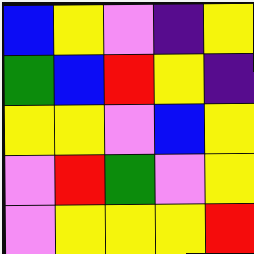[["blue", "yellow", "violet", "indigo", "yellow"], ["green", "blue", "red", "yellow", "indigo"], ["yellow", "yellow", "violet", "blue", "yellow"], ["violet", "red", "green", "violet", "yellow"], ["violet", "yellow", "yellow", "yellow", "red"]]